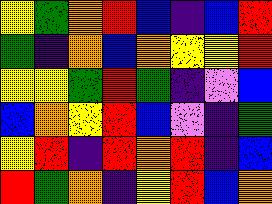[["yellow", "green", "orange", "red", "blue", "indigo", "blue", "red"], ["green", "indigo", "orange", "blue", "orange", "yellow", "yellow", "red"], ["yellow", "yellow", "green", "red", "green", "indigo", "violet", "blue"], ["blue", "orange", "yellow", "red", "blue", "violet", "indigo", "green"], ["yellow", "red", "indigo", "red", "orange", "red", "indigo", "blue"], ["red", "green", "orange", "indigo", "yellow", "red", "blue", "orange"]]